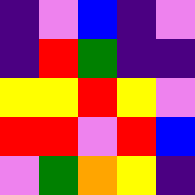[["indigo", "violet", "blue", "indigo", "violet"], ["indigo", "red", "green", "indigo", "indigo"], ["yellow", "yellow", "red", "yellow", "violet"], ["red", "red", "violet", "red", "blue"], ["violet", "green", "orange", "yellow", "indigo"]]